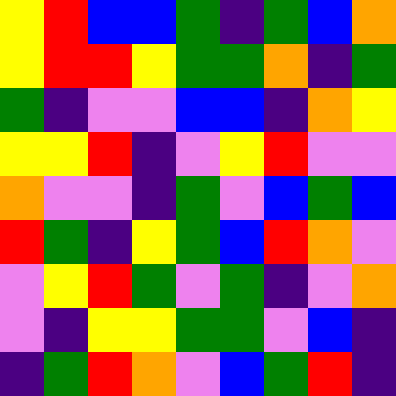[["yellow", "red", "blue", "blue", "green", "indigo", "green", "blue", "orange"], ["yellow", "red", "red", "yellow", "green", "green", "orange", "indigo", "green"], ["green", "indigo", "violet", "violet", "blue", "blue", "indigo", "orange", "yellow"], ["yellow", "yellow", "red", "indigo", "violet", "yellow", "red", "violet", "violet"], ["orange", "violet", "violet", "indigo", "green", "violet", "blue", "green", "blue"], ["red", "green", "indigo", "yellow", "green", "blue", "red", "orange", "violet"], ["violet", "yellow", "red", "green", "violet", "green", "indigo", "violet", "orange"], ["violet", "indigo", "yellow", "yellow", "green", "green", "violet", "blue", "indigo"], ["indigo", "green", "red", "orange", "violet", "blue", "green", "red", "indigo"]]